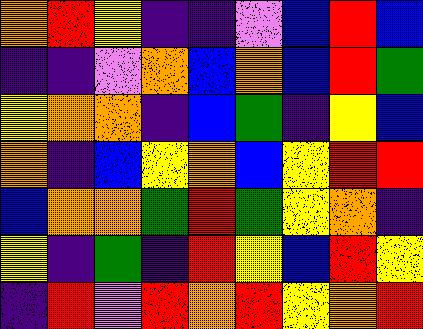[["orange", "red", "yellow", "indigo", "indigo", "violet", "blue", "red", "blue"], ["indigo", "indigo", "violet", "orange", "blue", "orange", "blue", "red", "green"], ["yellow", "orange", "orange", "indigo", "blue", "green", "indigo", "yellow", "blue"], ["orange", "indigo", "blue", "yellow", "orange", "blue", "yellow", "red", "red"], ["blue", "orange", "orange", "green", "red", "green", "yellow", "orange", "indigo"], ["yellow", "indigo", "green", "indigo", "red", "yellow", "blue", "red", "yellow"], ["indigo", "red", "violet", "red", "orange", "red", "yellow", "orange", "red"]]